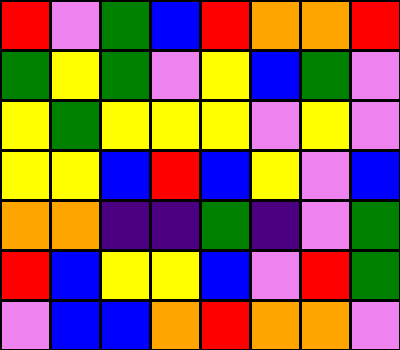[["red", "violet", "green", "blue", "red", "orange", "orange", "red"], ["green", "yellow", "green", "violet", "yellow", "blue", "green", "violet"], ["yellow", "green", "yellow", "yellow", "yellow", "violet", "yellow", "violet"], ["yellow", "yellow", "blue", "red", "blue", "yellow", "violet", "blue"], ["orange", "orange", "indigo", "indigo", "green", "indigo", "violet", "green"], ["red", "blue", "yellow", "yellow", "blue", "violet", "red", "green"], ["violet", "blue", "blue", "orange", "red", "orange", "orange", "violet"]]